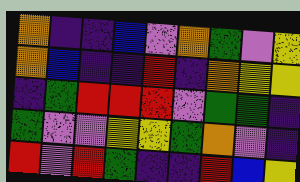[["orange", "indigo", "indigo", "blue", "violet", "orange", "green", "violet", "yellow"], ["orange", "blue", "indigo", "indigo", "red", "indigo", "orange", "yellow", "yellow"], ["indigo", "green", "red", "red", "red", "violet", "green", "green", "indigo"], ["green", "violet", "violet", "yellow", "yellow", "green", "orange", "violet", "indigo"], ["red", "violet", "red", "green", "indigo", "indigo", "red", "blue", "yellow"]]